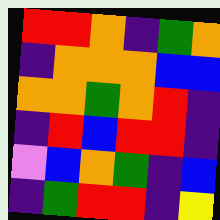[["red", "red", "orange", "indigo", "green", "orange"], ["indigo", "orange", "orange", "orange", "blue", "blue"], ["orange", "orange", "green", "orange", "red", "indigo"], ["indigo", "red", "blue", "red", "red", "indigo"], ["violet", "blue", "orange", "green", "indigo", "blue"], ["indigo", "green", "red", "red", "indigo", "yellow"]]